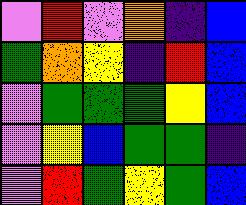[["violet", "red", "violet", "orange", "indigo", "blue"], ["green", "orange", "yellow", "indigo", "red", "blue"], ["violet", "green", "green", "green", "yellow", "blue"], ["violet", "yellow", "blue", "green", "green", "indigo"], ["violet", "red", "green", "yellow", "green", "blue"]]